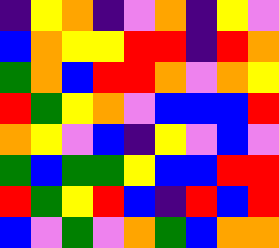[["indigo", "yellow", "orange", "indigo", "violet", "orange", "indigo", "yellow", "violet"], ["blue", "orange", "yellow", "yellow", "red", "red", "indigo", "red", "orange"], ["green", "orange", "blue", "red", "red", "orange", "violet", "orange", "yellow"], ["red", "green", "yellow", "orange", "violet", "blue", "blue", "blue", "red"], ["orange", "yellow", "violet", "blue", "indigo", "yellow", "violet", "blue", "violet"], ["green", "blue", "green", "green", "yellow", "blue", "blue", "red", "red"], ["red", "green", "yellow", "red", "blue", "indigo", "red", "blue", "red"], ["blue", "violet", "green", "violet", "orange", "green", "blue", "orange", "orange"]]